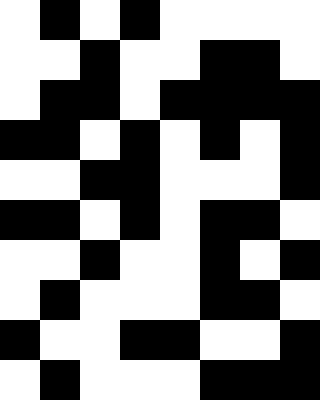[["white", "black", "white", "black", "white", "white", "white", "white"], ["white", "white", "black", "white", "white", "black", "black", "white"], ["white", "black", "black", "white", "black", "black", "black", "black"], ["black", "black", "white", "black", "white", "black", "white", "black"], ["white", "white", "black", "black", "white", "white", "white", "black"], ["black", "black", "white", "black", "white", "black", "black", "white"], ["white", "white", "black", "white", "white", "black", "white", "black"], ["white", "black", "white", "white", "white", "black", "black", "white"], ["black", "white", "white", "black", "black", "white", "white", "black"], ["white", "black", "white", "white", "white", "black", "black", "black"]]